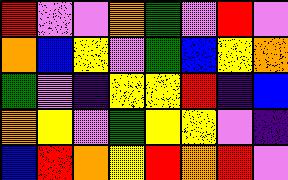[["red", "violet", "violet", "orange", "green", "violet", "red", "violet"], ["orange", "blue", "yellow", "violet", "green", "blue", "yellow", "orange"], ["green", "violet", "indigo", "yellow", "yellow", "red", "indigo", "blue"], ["orange", "yellow", "violet", "green", "yellow", "yellow", "violet", "indigo"], ["blue", "red", "orange", "yellow", "red", "orange", "red", "violet"]]